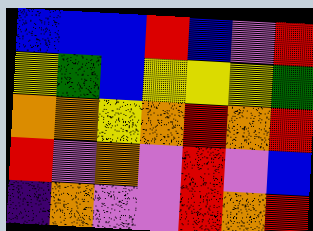[["blue", "blue", "blue", "red", "blue", "violet", "red"], ["yellow", "green", "blue", "yellow", "yellow", "yellow", "green"], ["orange", "orange", "yellow", "orange", "red", "orange", "red"], ["red", "violet", "orange", "violet", "red", "violet", "blue"], ["indigo", "orange", "violet", "violet", "red", "orange", "red"]]